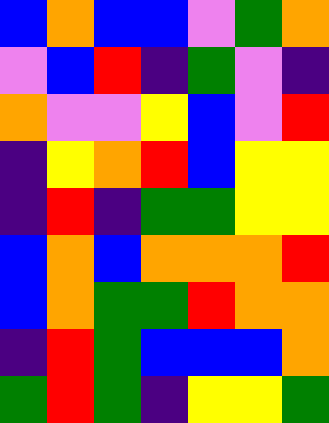[["blue", "orange", "blue", "blue", "violet", "green", "orange"], ["violet", "blue", "red", "indigo", "green", "violet", "indigo"], ["orange", "violet", "violet", "yellow", "blue", "violet", "red"], ["indigo", "yellow", "orange", "red", "blue", "yellow", "yellow"], ["indigo", "red", "indigo", "green", "green", "yellow", "yellow"], ["blue", "orange", "blue", "orange", "orange", "orange", "red"], ["blue", "orange", "green", "green", "red", "orange", "orange"], ["indigo", "red", "green", "blue", "blue", "blue", "orange"], ["green", "red", "green", "indigo", "yellow", "yellow", "green"]]